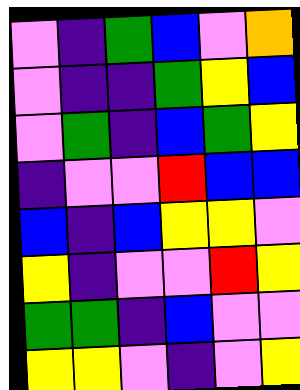[["violet", "indigo", "green", "blue", "violet", "orange"], ["violet", "indigo", "indigo", "green", "yellow", "blue"], ["violet", "green", "indigo", "blue", "green", "yellow"], ["indigo", "violet", "violet", "red", "blue", "blue"], ["blue", "indigo", "blue", "yellow", "yellow", "violet"], ["yellow", "indigo", "violet", "violet", "red", "yellow"], ["green", "green", "indigo", "blue", "violet", "violet"], ["yellow", "yellow", "violet", "indigo", "violet", "yellow"]]